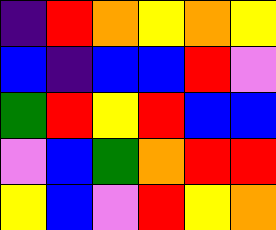[["indigo", "red", "orange", "yellow", "orange", "yellow"], ["blue", "indigo", "blue", "blue", "red", "violet"], ["green", "red", "yellow", "red", "blue", "blue"], ["violet", "blue", "green", "orange", "red", "red"], ["yellow", "blue", "violet", "red", "yellow", "orange"]]